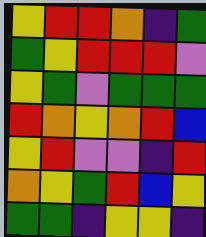[["yellow", "red", "red", "orange", "indigo", "green"], ["green", "yellow", "red", "red", "red", "violet"], ["yellow", "green", "violet", "green", "green", "green"], ["red", "orange", "yellow", "orange", "red", "blue"], ["yellow", "red", "violet", "violet", "indigo", "red"], ["orange", "yellow", "green", "red", "blue", "yellow"], ["green", "green", "indigo", "yellow", "yellow", "indigo"]]